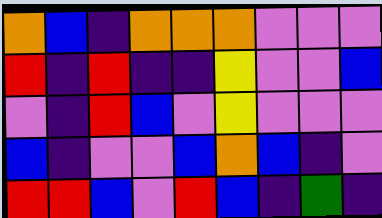[["orange", "blue", "indigo", "orange", "orange", "orange", "violet", "violet", "violet"], ["red", "indigo", "red", "indigo", "indigo", "yellow", "violet", "violet", "blue"], ["violet", "indigo", "red", "blue", "violet", "yellow", "violet", "violet", "violet"], ["blue", "indigo", "violet", "violet", "blue", "orange", "blue", "indigo", "violet"], ["red", "red", "blue", "violet", "red", "blue", "indigo", "green", "indigo"]]